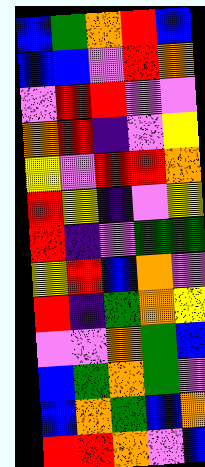[["blue", "green", "orange", "red", "blue"], ["blue", "blue", "violet", "red", "orange"], ["violet", "red", "red", "violet", "violet"], ["orange", "red", "indigo", "violet", "yellow"], ["yellow", "violet", "red", "red", "orange"], ["red", "yellow", "indigo", "violet", "yellow"], ["red", "indigo", "violet", "green", "green"], ["yellow", "red", "blue", "orange", "violet"], ["red", "indigo", "green", "orange", "yellow"], ["violet", "violet", "orange", "green", "blue"], ["blue", "green", "orange", "green", "violet"], ["blue", "orange", "green", "blue", "orange"], ["red", "red", "orange", "violet", "blue"]]